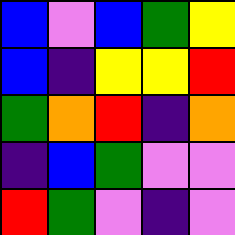[["blue", "violet", "blue", "green", "yellow"], ["blue", "indigo", "yellow", "yellow", "red"], ["green", "orange", "red", "indigo", "orange"], ["indigo", "blue", "green", "violet", "violet"], ["red", "green", "violet", "indigo", "violet"]]